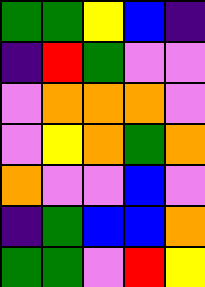[["green", "green", "yellow", "blue", "indigo"], ["indigo", "red", "green", "violet", "violet"], ["violet", "orange", "orange", "orange", "violet"], ["violet", "yellow", "orange", "green", "orange"], ["orange", "violet", "violet", "blue", "violet"], ["indigo", "green", "blue", "blue", "orange"], ["green", "green", "violet", "red", "yellow"]]